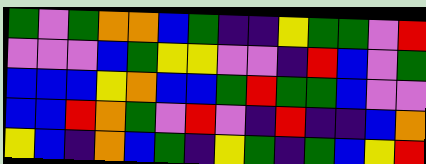[["green", "violet", "green", "orange", "orange", "blue", "green", "indigo", "indigo", "yellow", "green", "green", "violet", "red"], ["violet", "violet", "violet", "blue", "green", "yellow", "yellow", "violet", "violet", "indigo", "red", "blue", "violet", "green"], ["blue", "blue", "blue", "yellow", "orange", "blue", "blue", "green", "red", "green", "green", "blue", "violet", "violet"], ["blue", "blue", "red", "orange", "green", "violet", "red", "violet", "indigo", "red", "indigo", "indigo", "blue", "orange"], ["yellow", "blue", "indigo", "orange", "blue", "green", "indigo", "yellow", "green", "indigo", "green", "blue", "yellow", "red"]]